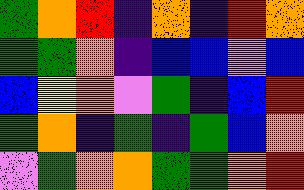[["green", "orange", "red", "indigo", "orange", "indigo", "red", "orange"], ["green", "green", "orange", "indigo", "blue", "blue", "violet", "blue"], ["blue", "yellow", "orange", "violet", "green", "indigo", "blue", "red"], ["green", "orange", "indigo", "green", "indigo", "green", "blue", "orange"], ["violet", "green", "orange", "orange", "green", "green", "orange", "red"]]